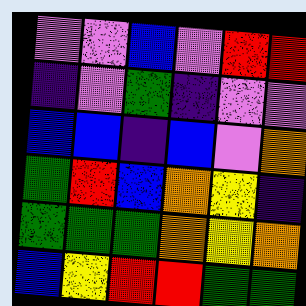[["violet", "violet", "blue", "violet", "red", "red"], ["indigo", "violet", "green", "indigo", "violet", "violet"], ["blue", "blue", "indigo", "blue", "violet", "orange"], ["green", "red", "blue", "orange", "yellow", "indigo"], ["green", "green", "green", "orange", "yellow", "orange"], ["blue", "yellow", "red", "red", "green", "green"]]